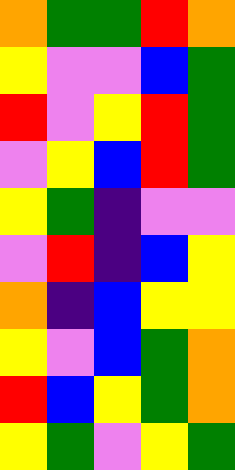[["orange", "green", "green", "red", "orange"], ["yellow", "violet", "violet", "blue", "green"], ["red", "violet", "yellow", "red", "green"], ["violet", "yellow", "blue", "red", "green"], ["yellow", "green", "indigo", "violet", "violet"], ["violet", "red", "indigo", "blue", "yellow"], ["orange", "indigo", "blue", "yellow", "yellow"], ["yellow", "violet", "blue", "green", "orange"], ["red", "blue", "yellow", "green", "orange"], ["yellow", "green", "violet", "yellow", "green"]]